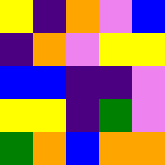[["yellow", "indigo", "orange", "violet", "blue"], ["indigo", "orange", "violet", "yellow", "yellow"], ["blue", "blue", "indigo", "indigo", "violet"], ["yellow", "yellow", "indigo", "green", "violet"], ["green", "orange", "blue", "orange", "orange"]]